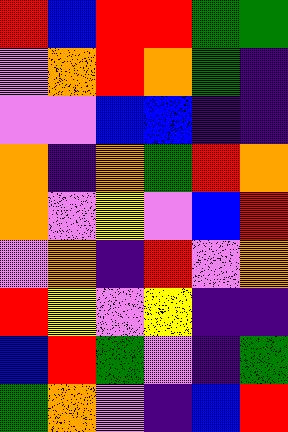[["red", "blue", "red", "red", "green", "green"], ["violet", "orange", "red", "orange", "green", "indigo"], ["violet", "violet", "blue", "blue", "indigo", "indigo"], ["orange", "indigo", "orange", "green", "red", "orange"], ["orange", "violet", "yellow", "violet", "blue", "red"], ["violet", "orange", "indigo", "red", "violet", "orange"], ["red", "yellow", "violet", "yellow", "indigo", "indigo"], ["blue", "red", "green", "violet", "indigo", "green"], ["green", "orange", "violet", "indigo", "blue", "red"]]